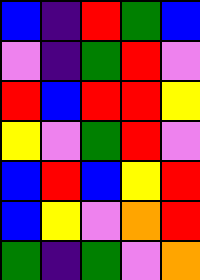[["blue", "indigo", "red", "green", "blue"], ["violet", "indigo", "green", "red", "violet"], ["red", "blue", "red", "red", "yellow"], ["yellow", "violet", "green", "red", "violet"], ["blue", "red", "blue", "yellow", "red"], ["blue", "yellow", "violet", "orange", "red"], ["green", "indigo", "green", "violet", "orange"]]